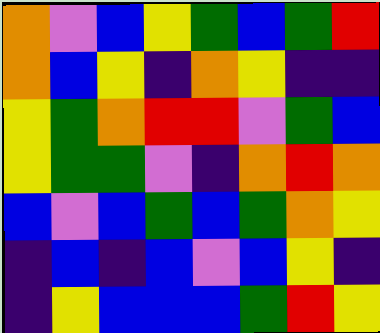[["orange", "violet", "blue", "yellow", "green", "blue", "green", "red"], ["orange", "blue", "yellow", "indigo", "orange", "yellow", "indigo", "indigo"], ["yellow", "green", "orange", "red", "red", "violet", "green", "blue"], ["yellow", "green", "green", "violet", "indigo", "orange", "red", "orange"], ["blue", "violet", "blue", "green", "blue", "green", "orange", "yellow"], ["indigo", "blue", "indigo", "blue", "violet", "blue", "yellow", "indigo"], ["indigo", "yellow", "blue", "blue", "blue", "green", "red", "yellow"]]